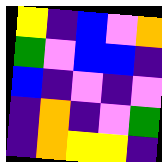[["yellow", "indigo", "blue", "violet", "orange"], ["green", "violet", "blue", "blue", "indigo"], ["blue", "indigo", "violet", "indigo", "violet"], ["indigo", "orange", "indigo", "violet", "green"], ["indigo", "orange", "yellow", "yellow", "indigo"]]